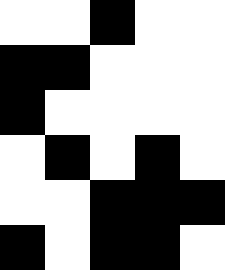[["white", "white", "black", "white", "white"], ["black", "black", "white", "white", "white"], ["black", "white", "white", "white", "white"], ["white", "black", "white", "black", "white"], ["white", "white", "black", "black", "black"], ["black", "white", "black", "black", "white"]]